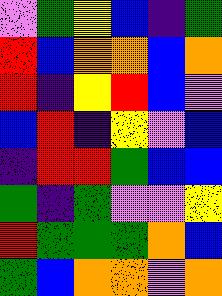[["violet", "green", "yellow", "blue", "indigo", "green"], ["red", "blue", "orange", "orange", "blue", "orange"], ["red", "indigo", "yellow", "red", "blue", "violet"], ["blue", "red", "indigo", "yellow", "violet", "blue"], ["indigo", "red", "red", "green", "blue", "blue"], ["green", "indigo", "green", "violet", "violet", "yellow"], ["red", "green", "green", "green", "orange", "blue"], ["green", "blue", "orange", "orange", "violet", "orange"]]